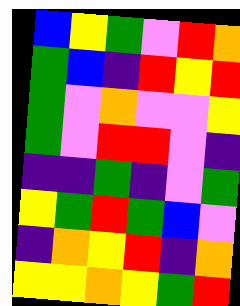[["blue", "yellow", "green", "violet", "red", "orange"], ["green", "blue", "indigo", "red", "yellow", "red"], ["green", "violet", "orange", "violet", "violet", "yellow"], ["green", "violet", "red", "red", "violet", "indigo"], ["indigo", "indigo", "green", "indigo", "violet", "green"], ["yellow", "green", "red", "green", "blue", "violet"], ["indigo", "orange", "yellow", "red", "indigo", "orange"], ["yellow", "yellow", "orange", "yellow", "green", "red"]]